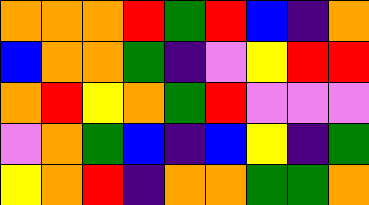[["orange", "orange", "orange", "red", "green", "red", "blue", "indigo", "orange"], ["blue", "orange", "orange", "green", "indigo", "violet", "yellow", "red", "red"], ["orange", "red", "yellow", "orange", "green", "red", "violet", "violet", "violet"], ["violet", "orange", "green", "blue", "indigo", "blue", "yellow", "indigo", "green"], ["yellow", "orange", "red", "indigo", "orange", "orange", "green", "green", "orange"]]